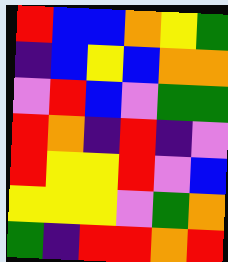[["red", "blue", "blue", "orange", "yellow", "green"], ["indigo", "blue", "yellow", "blue", "orange", "orange"], ["violet", "red", "blue", "violet", "green", "green"], ["red", "orange", "indigo", "red", "indigo", "violet"], ["red", "yellow", "yellow", "red", "violet", "blue"], ["yellow", "yellow", "yellow", "violet", "green", "orange"], ["green", "indigo", "red", "red", "orange", "red"]]